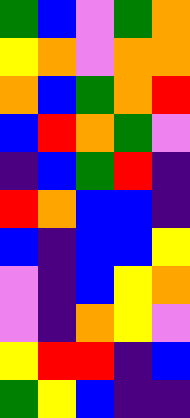[["green", "blue", "violet", "green", "orange"], ["yellow", "orange", "violet", "orange", "orange"], ["orange", "blue", "green", "orange", "red"], ["blue", "red", "orange", "green", "violet"], ["indigo", "blue", "green", "red", "indigo"], ["red", "orange", "blue", "blue", "indigo"], ["blue", "indigo", "blue", "blue", "yellow"], ["violet", "indigo", "blue", "yellow", "orange"], ["violet", "indigo", "orange", "yellow", "violet"], ["yellow", "red", "red", "indigo", "blue"], ["green", "yellow", "blue", "indigo", "indigo"]]